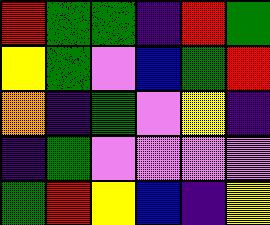[["red", "green", "green", "indigo", "red", "green"], ["yellow", "green", "violet", "blue", "green", "red"], ["orange", "indigo", "green", "violet", "yellow", "indigo"], ["indigo", "green", "violet", "violet", "violet", "violet"], ["green", "red", "yellow", "blue", "indigo", "yellow"]]